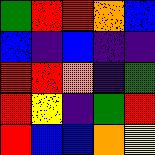[["green", "red", "red", "orange", "blue"], ["blue", "indigo", "blue", "indigo", "indigo"], ["red", "red", "orange", "indigo", "green"], ["red", "yellow", "indigo", "green", "red"], ["red", "blue", "blue", "orange", "yellow"]]